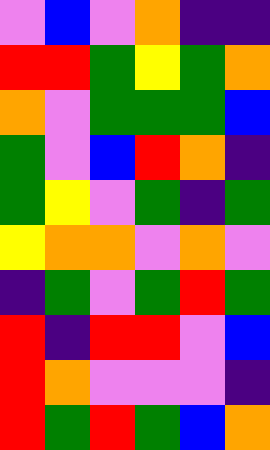[["violet", "blue", "violet", "orange", "indigo", "indigo"], ["red", "red", "green", "yellow", "green", "orange"], ["orange", "violet", "green", "green", "green", "blue"], ["green", "violet", "blue", "red", "orange", "indigo"], ["green", "yellow", "violet", "green", "indigo", "green"], ["yellow", "orange", "orange", "violet", "orange", "violet"], ["indigo", "green", "violet", "green", "red", "green"], ["red", "indigo", "red", "red", "violet", "blue"], ["red", "orange", "violet", "violet", "violet", "indigo"], ["red", "green", "red", "green", "blue", "orange"]]